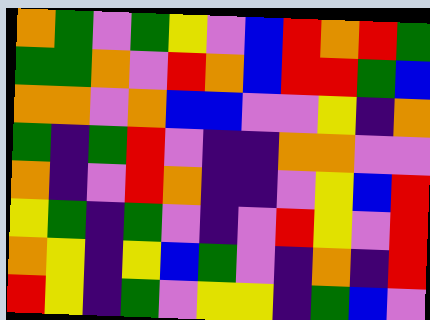[["orange", "green", "violet", "green", "yellow", "violet", "blue", "red", "orange", "red", "green"], ["green", "green", "orange", "violet", "red", "orange", "blue", "red", "red", "green", "blue"], ["orange", "orange", "violet", "orange", "blue", "blue", "violet", "violet", "yellow", "indigo", "orange"], ["green", "indigo", "green", "red", "violet", "indigo", "indigo", "orange", "orange", "violet", "violet"], ["orange", "indigo", "violet", "red", "orange", "indigo", "indigo", "violet", "yellow", "blue", "red"], ["yellow", "green", "indigo", "green", "violet", "indigo", "violet", "red", "yellow", "violet", "red"], ["orange", "yellow", "indigo", "yellow", "blue", "green", "violet", "indigo", "orange", "indigo", "red"], ["red", "yellow", "indigo", "green", "violet", "yellow", "yellow", "indigo", "green", "blue", "violet"]]